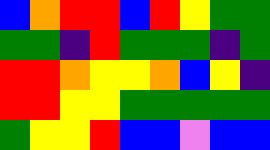[["blue", "orange", "red", "red", "blue", "red", "yellow", "green", "green"], ["green", "green", "indigo", "red", "green", "green", "green", "indigo", "green"], ["red", "red", "orange", "yellow", "yellow", "orange", "blue", "yellow", "indigo"], ["red", "red", "yellow", "yellow", "green", "green", "green", "green", "green"], ["green", "yellow", "yellow", "red", "blue", "blue", "violet", "blue", "blue"]]